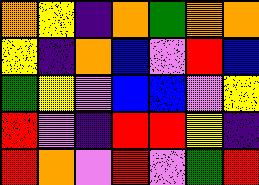[["orange", "yellow", "indigo", "orange", "green", "orange", "orange"], ["yellow", "indigo", "orange", "blue", "violet", "red", "blue"], ["green", "yellow", "violet", "blue", "blue", "violet", "yellow"], ["red", "violet", "indigo", "red", "red", "yellow", "indigo"], ["red", "orange", "violet", "red", "violet", "green", "red"]]